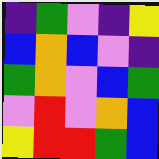[["indigo", "green", "violet", "indigo", "yellow"], ["blue", "orange", "blue", "violet", "indigo"], ["green", "orange", "violet", "blue", "green"], ["violet", "red", "violet", "orange", "blue"], ["yellow", "red", "red", "green", "blue"]]